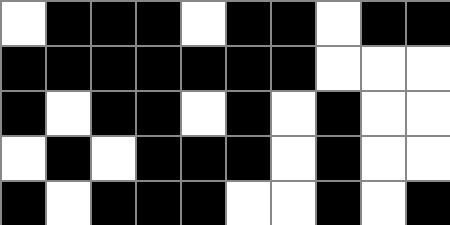[["white", "black", "black", "black", "white", "black", "black", "white", "black", "black"], ["black", "black", "black", "black", "black", "black", "black", "white", "white", "white"], ["black", "white", "black", "black", "white", "black", "white", "black", "white", "white"], ["white", "black", "white", "black", "black", "black", "white", "black", "white", "white"], ["black", "white", "black", "black", "black", "white", "white", "black", "white", "black"]]